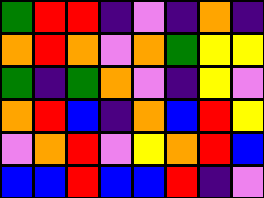[["green", "red", "red", "indigo", "violet", "indigo", "orange", "indigo"], ["orange", "red", "orange", "violet", "orange", "green", "yellow", "yellow"], ["green", "indigo", "green", "orange", "violet", "indigo", "yellow", "violet"], ["orange", "red", "blue", "indigo", "orange", "blue", "red", "yellow"], ["violet", "orange", "red", "violet", "yellow", "orange", "red", "blue"], ["blue", "blue", "red", "blue", "blue", "red", "indigo", "violet"]]